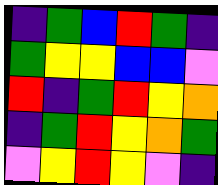[["indigo", "green", "blue", "red", "green", "indigo"], ["green", "yellow", "yellow", "blue", "blue", "violet"], ["red", "indigo", "green", "red", "yellow", "orange"], ["indigo", "green", "red", "yellow", "orange", "green"], ["violet", "yellow", "red", "yellow", "violet", "indigo"]]